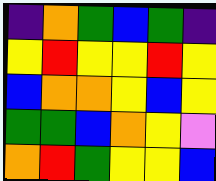[["indigo", "orange", "green", "blue", "green", "indigo"], ["yellow", "red", "yellow", "yellow", "red", "yellow"], ["blue", "orange", "orange", "yellow", "blue", "yellow"], ["green", "green", "blue", "orange", "yellow", "violet"], ["orange", "red", "green", "yellow", "yellow", "blue"]]